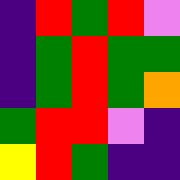[["indigo", "red", "green", "red", "violet"], ["indigo", "green", "red", "green", "green"], ["indigo", "green", "red", "green", "orange"], ["green", "red", "red", "violet", "indigo"], ["yellow", "red", "green", "indigo", "indigo"]]